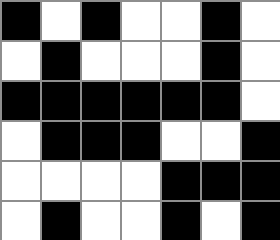[["black", "white", "black", "white", "white", "black", "white"], ["white", "black", "white", "white", "white", "black", "white"], ["black", "black", "black", "black", "black", "black", "white"], ["white", "black", "black", "black", "white", "white", "black"], ["white", "white", "white", "white", "black", "black", "black"], ["white", "black", "white", "white", "black", "white", "black"]]